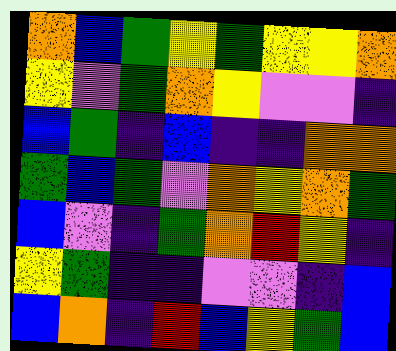[["orange", "blue", "green", "yellow", "green", "yellow", "yellow", "orange"], ["yellow", "violet", "green", "orange", "yellow", "violet", "violet", "indigo"], ["blue", "green", "indigo", "blue", "indigo", "indigo", "orange", "orange"], ["green", "blue", "green", "violet", "orange", "yellow", "orange", "green"], ["blue", "violet", "indigo", "green", "orange", "red", "yellow", "indigo"], ["yellow", "green", "indigo", "indigo", "violet", "violet", "indigo", "blue"], ["blue", "orange", "indigo", "red", "blue", "yellow", "green", "blue"]]